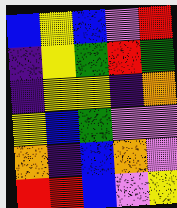[["blue", "yellow", "blue", "violet", "red"], ["indigo", "yellow", "green", "red", "green"], ["indigo", "yellow", "yellow", "indigo", "orange"], ["yellow", "blue", "green", "violet", "violet"], ["orange", "indigo", "blue", "orange", "violet"], ["red", "red", "blue", "violet", "yellow"]]